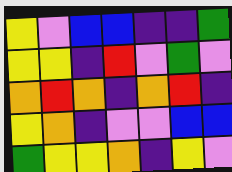[["yellow", "violet", "blue", "blue", "indigo", "indigo", "green"], ["yellow", "yellow", "indigo", "red", "violet", "green", "violet"], ["orange", "red", "orange", "indigo", "orange", "red", "indigo"], ["yellow", "orange", "indigo", "violet", "violet", "blue", "blue"], ["green", "yellow", "yellow", "orange", "indigo", "yellow", "violet"]]